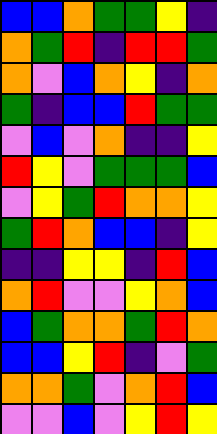[["blue", "blue", "orange", "green", "green", "yellow", "indigo"], ["orange", "green", "red", "indigo", "red", "red", "green"], ["orange", "violet", "blue", "orange", "yellow", "indigo", "orange"], ["green", "indigo", "blue", "blue", "red", "green", "green"], ["violet", "blue", "violet", "orange", "indigo", "indigo", "yellow"], ["red", "yellow", "violet", "green", "green", "green", "blue"], ["violet", "yellow", "green", "red", "orange", "orange", "yellow"], ["green", "red", "orange", "blue", "blue", "indigo", "yellow"], ["indigo", "indigo", "yellow", "yellow", "indigo", "red", "blue"], ["orange", "red", "violet", "violet", "yellow", "orange", "blue"], ["blue", "green", "orange", "orange", "green", "red", "orange"], ["blue", "blue", "yellow", "red", "indigo", "violet", "green"], ["orange", "orange", "green", "violet", "orange", "red", "blue"], ["violet", "violet", "blue", "violet", "yellow", "red", "yellow"]]